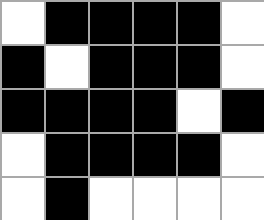[["white", "black", "black", "black", "black", "white"], ["black", "white", "black", "black", "black", "white"], ["black", "black", "black", "black", "white", "black"], ["white", "black", "black", "black", "black", "white"], ["white", "black", "white", "white", "white", "white"]]